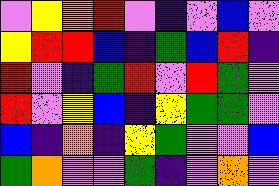[["violet", "yellow", "orange", "red", "violet", "indigo", "violet", "blue", "violet"], ["yellow", "red", "red", "blue", "indigo", "green", "blue", "red", "indigo"], ["red", "violet", "indigo", "green", "red", "violet", "red", "green", "violet"], ["red", "violet", "yellow", "blue", "indigo", "yellow", "green", "green", "violet"], ["blue", "indigo", "orange", "indigo", "yellow", "green", "violet", "violet", "blue"], ["green", "orange", "violet", "violet", "green", "indigo", "violet", "orange", "violet"]]